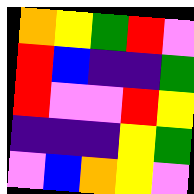[["orange", "yellow", "green", "red", "violet"], ["red", "blue", "indigo", "indigo", "green"], ["red", "violet", "violet", "red", "yellow"], ["indigo", "indigo", "indigo", "yellow", "green"], ["violet", "blue", "orange", "yellow", "violet"]]